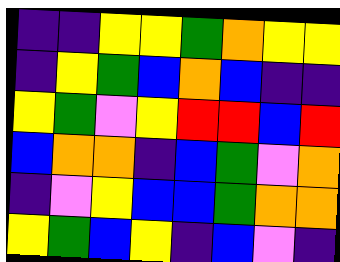[["indigo", "indigo", "yellow", "yellow", "green", "orange", "yellow", "yellow"], ["indigo", "yellow", "green", "blue", "orange", "blue", "indigo", "indigo"], ["yellow", "green", "violet", "yellow", "red", "red", "blue", "red"], ["blue", "orange", "orange", "indigo", "blue", "green", "violet", "orange"], ["indigo", "violet", "yellow", "blue", "blue", "green", "orange", "orange"], ["yellow", "green", "blue", "yellow", "indigo", "blue", "violet", "indigo"]]